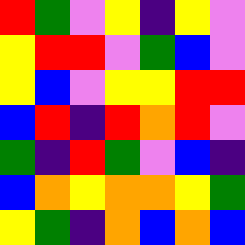[["red", "green", "violet", "yellow", "indigo", "yellow", "violet"], ["yellow", "red", "red", "violet", "green", "blue", "violet"], ["yellow", "blue", "violet", "yellow", "yellow", "red", "red"], ["blue", "red", "indigo", "red", "orange", "red", "violet"], ["green", "indigo", "red", "green", "violet", "blue", "indigo"], ["blue", "orange", "yellow", "orange", "orange", "yellow", "green"], ["yellow", "green", "indigo", "orange", "blue", "orange", "blue"]]